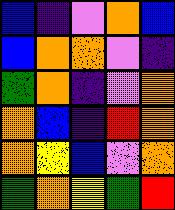[["blue", "indigo", "violet", "orange", "blue"], ["blue", "orange", "orange", "violet", "indigo"], ["green", "orange", "indigo", "violet", "orange"], ["orange", "blue", "indigo", "red", "orange"], ["orange", "yellow", "blue", "violet", "orange"], ["green", "orange", "yellow", "green", "red"]]